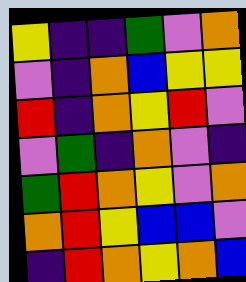[["yellow", "indigo", "indigo", "green", "violet", "orange"], ["violet", "indigo", "orange", "blue", "yellow", "yellow"], ["red", "indigo", "orange", "yellow", "red", "violet"], ["violet", "green", "indigo", "orange", "violet", "indigo"], ["green", "red", "orange", "yellow", "violet", "orange"], ["orange", "red", "yellow", "blue", "blue", "violet"], ["indigo", "red", "orange", "yellow", "orange", "blue"]]